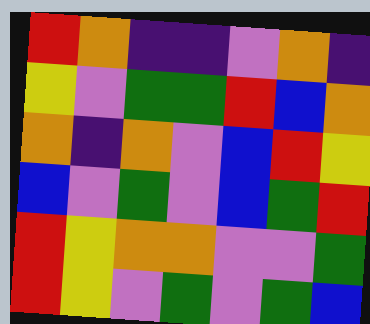[["red", "orange", "indigo", "indigo", "violet", "orange", "indigo"], ["yellow", "violet", "green", "green", "red", "blue", "orange"], ["orange", "indigo", "orange", "violet", "blue", "red", "yellow"], ["blue", "violet", "green", "violet", "blue", "green", "red"], ["red", "yellow", "orange", "orange", "violet", "violet", "green"], ["red", "yellow", "violet", "green", "violet", "green", "blue"]]